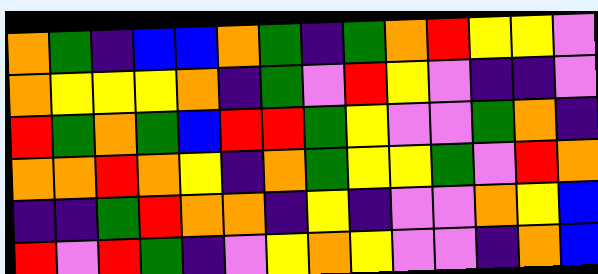[["orange", "green", "indigo", "blue", "blue", "orange", "green", "indigo", "green", "orange", "red", "yellow", "yellow", "violet"], ["orange", "yellow", "yellow", "yellow", "orange", "indigo", "green", "violet", "red", "yellow", "violet", "indigo", "indigo", "violet"], ["red", "green", "orange", "green", "blue", "red", "red", "green", "yellow", "violet", "violet", "green", "orange", "indigo"], ["orange", "orange", "red", "orange", "yellow", "indigo", "orange", "green", "yellow", "yellow", "green", "violet", "red", "orange"], ["indigo", "indigo", "green", "red", "orange", "orange", "indigo", "yellow", "indigo", "violet", "violet", "orange", "yellow", "blue"], ["red", "violet", "red", "green", "indigo", "violet", "yellow", "orange", "yellow", "violet", "violet", "indigo", "orange", "blue"]]